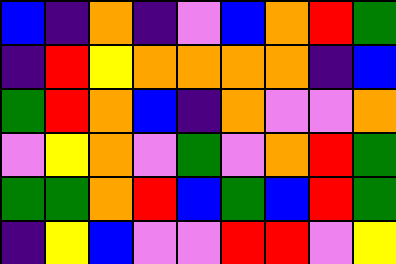[["blue", "indigo", "orange", "indigo", "violet", "blue", "orange", "red", "green"], ["indigo", "red", "yellow", "orange", "orange", "orange", "orange", "indigo", "blue"], ["green", "red", "orange", "blue", "indigo", "orange", "violet", "violet", "orange"], ["violet", "yellow", "orange", "violet", "green", "violet", "orange", "red", "green"], ["green", "green", "orange", "red", "blue", "green", "blue", "red", "green"], ["indigo", "yellow", "blue", "violet", "violet", "red", "red", "violet", "yellow"]]